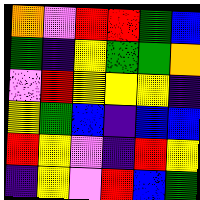[["orange", "violet", "red", "red", "green", "blue"], ["green", "indigo", "yellow", "green", "green", "orange"], ["violet", "red", "yellow", "yellow", "yellow", "indigo"], ["yellow", "green", "blue", "indigo", "blue", "blue"], ["red", "yellow", "violet", "indigo", "red", "yellow"], ["indigo", "yellow", "violet", "red", "blue", "green"]]